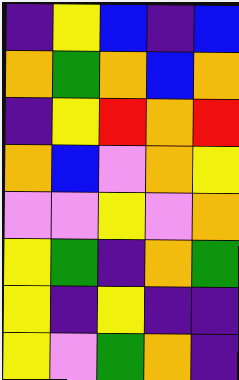[["indigo", "yellow", "blue", "indigo", "blue"], ["orange", "green", "orange", "blue", "orange"], ["indigo", "yellow", "red", "orange", "red"], ["orange", "blue", "violet", "orange", "yellow"], ["violet", "violet", "yellow", "violet", "orange"], ["yellow", "green", "indigo", "orange", "green"], ["yellow", "indigo", "yellow", "indigo", "indigo"], ["yellow", "violet", "green", "orange", "indigo"]]